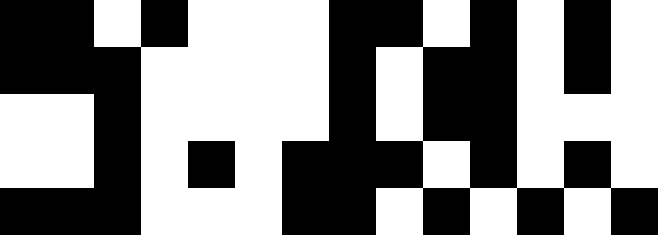[["black", "black", "white", "black", "white", "white", "white", "black", "black", "white", "black", "white", "black", "white"], ["black", "black", "black", "white", "white", "white", "white", "black", "white", "black", "black", "white", "black", "white"], ["white", "white", "black", "white", "white", "white", "white", "black", "white", "black", "black", "white", "white", "white"], ["white", "white", "black", "white", "black", "white", "black", "black", "black", "white", "black", "white", "black", "white"], ["black", "black", "black", "white", "white", "white", "black", "black", "white", "black", "white", "black", "white", "black"]]